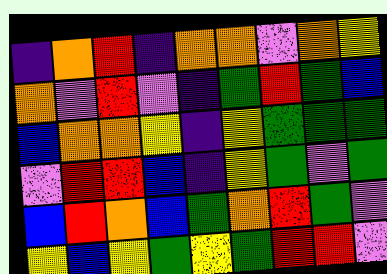[["indigo", "orange", "red", "indigo", "orange", "orange", "violet", "orange", "yellow"], ["orange", "violet", "red", "violet", "indigo", "green", "red", "green", "blue"], ["blue", "orange", "orange", "yellow", "indigo", "yellow", "green", "green", "green"], ["violet", "red", "red", "blue", "indigo", "yellow", "green", "violet", "green"], ["blue", "red", "orange", "blue", "green", "orange", "red", "green", "violet"], ["yellow", "blue", "yellow", "green", "yellow", "green", "red", "red", "violet"]]